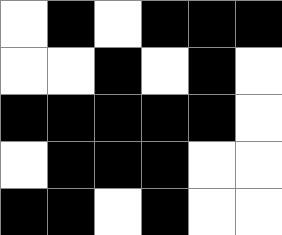[["white", "black", "white", "black", "black", "black"], ["white", "white", "black", "white", "black", "white"], ["black", "black", "black", "black", "black", "white"], ["white", "black", "black", "black", "white", "white"], ["black", "black", "white", "black", "white", "white"]]